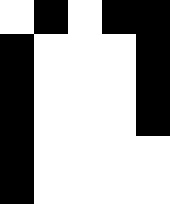[["white", "black", "white", "black", "black"], ["black", "white", "white", "white", "black"], ["black", "white", "white", "white", "black"], ["black", "white", "white", "white", "black"], ["black", "white", "white", "white", "white"], ["black", "white", "white", "white", "white"]]